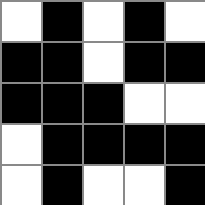[["white", "black", "white", "black", "white"], ["black", "black", "white", "black", "black"], ["black", "black", "black", "white", "white"], ["white", "black", "black", "black", "black"], ["white", "black", "white", "white", "black"]]